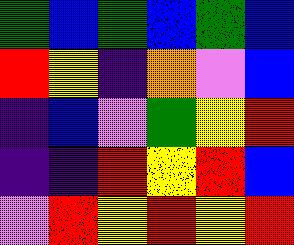[["green", "blue", "green", "blue", "green", "blue"], ["red", "yellow", "indigo", "orange", "violet", "blue"], ["indigo", "blue", "violet", "green", "yellow", "red"], ["indigo", "indigo", "red", "yellow", "red", "blue"], ["violet", "red", "yellow", "red", "yellow", "red"]]